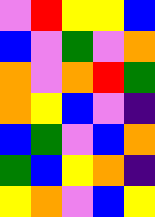[["violet", "red", "yellow", "yellow", "blue"], ["blue", "violet", "green", "violet", "orange"], ["orange", "violet", "orange", "red", "green"], ["orange", "yellow", "blue", "violet", "indigo"], ["blue", "green", "violet", "blue", "orange"], ["green", "blue", "yellow", "orange", "indigo"], ["yellow", "orange", "violet", "blue", "yellow"]]